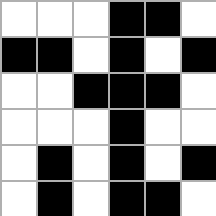[["white", "white", "white", "black", "black", "white"], ["black", "black", "white", "black", "white", "black"], ["white", "white", "black", "black", "black", "white"], ["white", "white", "white", "black", "white", "white"], ["white", "black", "white", "black", "white", "black"], ["white", "black", "white", "black", "black", "white"]]